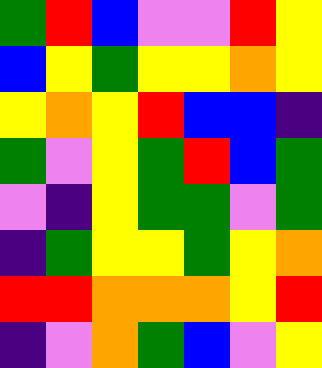[["green", "red", "blue", "violet", "violet", "red", "yellow"], ["blue", "yellow", "green", "yellow", "yellow", "orange", "yellow"], ["yellow", "orange", "yellow", "red", "blue", "blue", "indigo"], ["green", "violet", "yellow", "green", "red", "blue", "green"], ["violet", "indigo", "yellow", "green", "green", "violet", "green"], ["indigo", "green", "yellow", "yellow", "green", "yellow", "orange"], ["red", "red", "orange", "orange", "orange", "yellow", "red"], ["indigo", "violet", "orange", "green", "blue", "violet", "yellow"]]